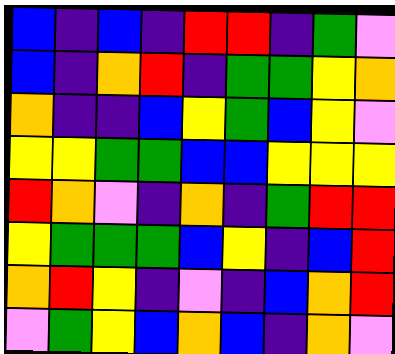[["blue", "indigo", "blue", "indigo", "red", "red", "indigo", "green", "violet"], ["blue", "indigo", "orange", "red", "indigo", "green", "green", "yellow", "orange"], ["orange", "indigo", "indigo", "blue", "yellow", "green", "blue", "yellow", "violet"], ["yellow", "yellow", "green", "green", "blue", "blue", "yellow", "yellow", "yellow"], ["red", "orange", "violet", "indigo", "orange", "indigo", "green", "red", "red"], ["yellow", "green", "green", "green", "blue", "yellow", "indigo", "blue", "red"], ["orange", "red", "yellow", "indigo", "violet", "indigo", "blue", "orange", "red"], ["violet", "green", "yellow", "blue", "orange", "blue", "indigo", "orange", "violet"]]